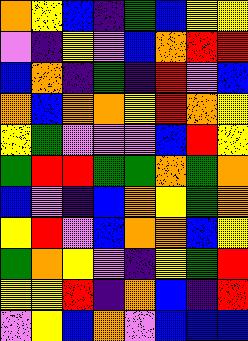[["orange", "yellow", "blue", "indigo", "green", "blue", "yellow", "yellow"], ["violet", "indigo", "yellow", "violet", "blue", "orange", "red", "red"], ["blue", "orange", "indigo", "green", "indigo", "red", "violet", "blue"], ["orange", "blue", "orange", "orange", "yellow", "red", "orange", "yellow"], ["yellow", "green", "violet", "violet", "violet", "blue", "red", "yellow"], ["green", "red", "red", "green", "green", "orange", "green", "orange"], ["blue", "violet", "indigo", "blue", "orange", "yellow", "green", "orange"], ["yellow", "red", "violet", "blue", "orange", "orange", "blue", "yellow"], ["green", "orange", "yellow", "violet", "indigo", "yellow", "green", "red"], ["yellow", "yellow", "red", "indigo", "orange", "blue", "indigo", "red"], ["violet", "yellow", "blue", "orange", "violet", "blue", "blue", "blue"]]